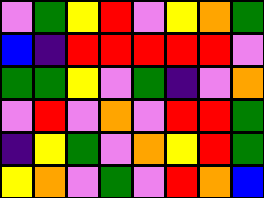[["violet", "green", "yellow", "red", "violet", "yellow", "orange", "green"], ["blue", "indigo", "red", "red", "red", "red", "red", "violet"], ["green", "green", "yellow", "violet", "green", "indigo", "violet", "orange"], ["violet", "red", "violet", "orange", "violet", "red", "red", "green"], ["indigo", "yellow", "green", "violet", "orange", "yellow", "red", "green"], ["yellow", "orange", "violet", "green", "violet", "red", "orange", "blue"]]